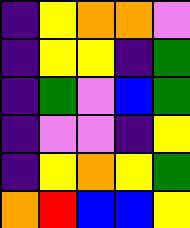[["indigo", "yellow", "orange", "orange", "violet"], ["indigo", "yellow", "yellow", "indigo", "green"], ["indigo", "green", "violet", "blue", "green"], ["indigo", "violet", "violet", "indigo", "yellow"], ["indigo", "yellow", "orange", "yellow", "green"], ["orange", "red", "blue", "blue", "yellow"]]